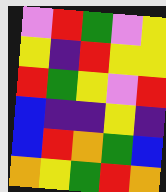[["violet", "red", "green", "violet", "yellow"], ["yellow", "indigo", "red", "yellow", "yellow"], ["red", "green", "yellow", "violet", "red"], ["blue", "indigo", "indigo", "yellow", "indigo"], ["blue", "red", "orange", "green", "blue"], ["orange", "yellow", "green", "red", "orange"]]